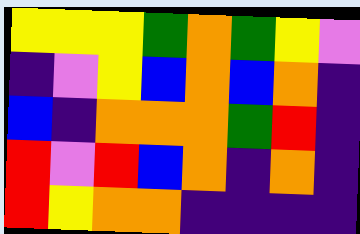[["yellow", "yellow", "yellow", "green", "orange", "green", "yellow", "violet"], ["indigo", "violet", "yellow", "blue", "orange", "blue", "orange", "indigo"], ["blue", "indigo", "orange", "orange", "orange", "green", "red", "indigo"], ["red", "violet", "red", "blue", "orange", "indigo", "orange", "indigo"], ["red", "yellow", "orange", "orange", "indigo", "indigo", "indigo", "indigo"]]